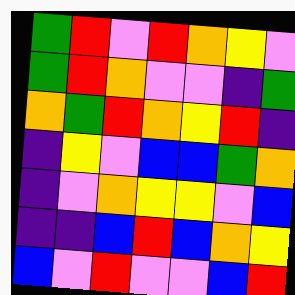[["green", "red", "violet", "red", "orange", "yellow", "violet"], ["green", "red", "orange", "violet", "violet", "indigo", "green"], ["orange", "green", "red", "orange", "yellow", "red", "indigo"], ["indigo", "yellow", "violet", "blue", "blue", "green", "orange"], ["indigo", "violet", "orange", "yellow", "yellow", "violet", "blue"], ["indigo", "indigo", "blue", "red", "blue", "orange", "yellow"], ["blue", "violet", "red", "violet", "violet", "blue", "red"]]